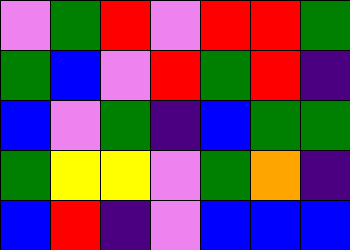[["violet", "green", "red", "violet", "red", "red", "green"], ["green", "blue", "violet", "red", "green", "red", "indigo"], ["blue", "violet", "green", "indigo", "blue", "green", "green"], ["green", "yellow", "yellow", "violet", "green", "orange", "indigo"], ["blue", "red", "indigo", "violet", "blue", "blue", "blue"]]